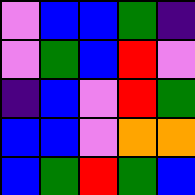[["violet", "blue", "blue", "green", "indigo"], ["violet", "green", "blue", "red", "violet"], ["indigo", "blue", "violet", "red", "green"], ["blue", "blue", "violet", "orange", "orange"], ["blue", "green", "red", "green", "blue"]]